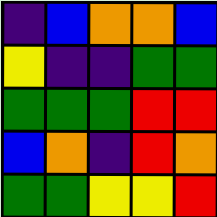[["indigo", "blue", "orange", "orange", "blue"], ["yellow", "indigo", "indigo", "green", "green"], ["green", "green", "green", "red", "red"], ["blue", "orange", "indigo", "red", "orange"], ["green", "green", "yellow", "yellow", "red"]]